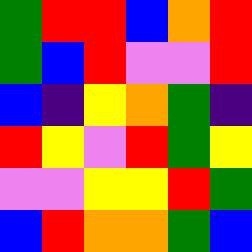[["green", "red", "red", "blue", "orange", "red"], ["green", "blue", "red", "violet", "violet", "red"], ["blue", "indigo", "yellow", "orange", "green", "indigo"], ["red", "yellow", "violet", "red", "green", "yellow"], ["violet", "violet", "yellow", "yellow", "red", "green"], ["blue", "red", "orange", "orange", "green", "blue"]]